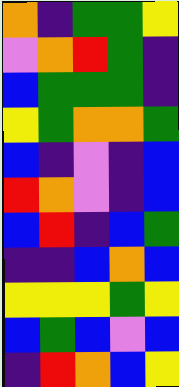[["orange", "indigo", "green", "green", "yellow"], ["violet", "orange", "red", "green", "indigo"], ["blue", "green", "green", "green", "indigo"], ["yellow", "green", "orange", "orange", "green"], ["blue", "indigo", "violet", "indigo", "blue"], ["red", "orange", "violet", "indigo", "blue"], ["blue", "red", "indigo", "blue", "green"], ["indigo", "indigo", "blue", "orange", "blue"], ["yellow", "yellow", "yellow", "green", "yellow"], ["blue", "green", "blue", "violet", "blue"], ["indigo", "red", "orange", "blue", "yellow"]]